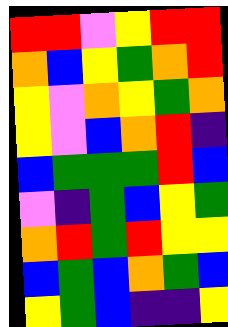[["red", "red", "violet", "yellow", "red", "red"], ["orange", "blue", "yellow", "green", "orange", "red"], ["yellow", "violet", "orange", "yellow", "green", "orange"], ["yellow", "violet", "blue", "orange", "red", "indigo"], ["blue", "green", "green", "green", "red", "blue"], ["violet", "indigo", "green", "blue", "yellow", "green"], ["orange", "red", "green", "red", "yellow", "yellow"], ["blue", "green", "blue", "orange", "green", "blue"], ["yellow", "green", "blue", "indigo", "indigo", "yellow"]]